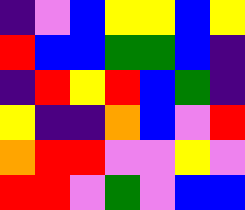[["indigo", "violet", "blue", "yellow", "yellow", "blue", "yellow"], ["red", "blue", "blue", "green", "green", "blue", "indigo"], ["indigo", "red", "yellow", "red", "blue", "green", "indigo"], ["yellow", "indigo", "indigo", "orange", "blue", "violet", "red"], ["orange", "red", "red", "violet", "violet", "yellow", "violet"], ["red", "red", "violet", "green", "violet", "blue", "blue"]]